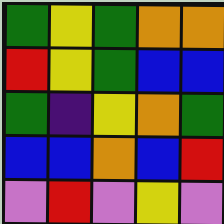[["green", "yellow", "green", "orange", "orange"], ["red", "yellow", "green", "blue", "blue"], ["green", "indigo", "yellow", "orange", "green"], ["blue", "blue", "orange", "blue", "red"], ["violet", "red", "violet", "yellow", "violet"]]